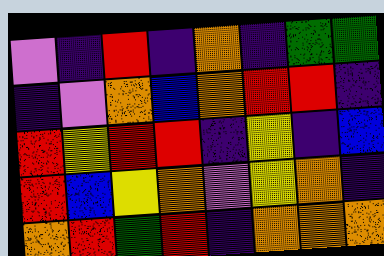[["violet", "indigo", "red", "indigo", "orange", "indigo", "green", "green"], ["indigo", "violet", "orange", "blue", "orange", "red", "red", "indigo"], ["red", "yellow", "red", "red", "indigo", "yellow", "indigo", "blue"], ["red", "blue", "yellow", "orange", "violet", "yellow", "orange", "indigo"], ["orange", "red", "green", "red", "indigo", "orange", "orange", "orange"]]